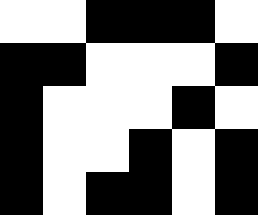[["white", "white", "black", "black", "black", "white"], ["black", "black", "white", "white", "white", "black"], ["black", "white", "white", "white", "black", "white"], ["black", "white", "white", "black", "white", "black"], ["black", "white", "black", "black", "white", "black"]]